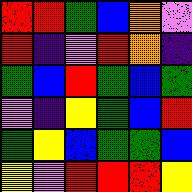[["red", "red", "green", "blue", "orange", "violet"], ["red", "indigo", "violet", "red", "orange", "indigo"], ["green", "blue", "red", "green", "blue", "green"], ["violet", "indigo", "yellow", "green", "blue", "red"], ["green", "yellow", "blue", "green", "green", "blue"], ["yellow", "violet", "red", "red", "red", "yellow"]]